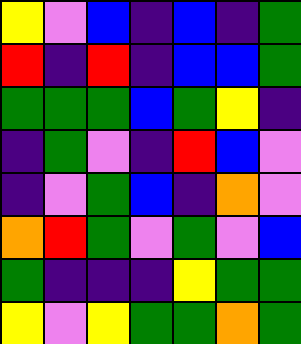[["yellow", "violet", "blue", "indigo", "blue", "indigo", "green"], ["red", "indigo", "red", "indigo", "blue", "blue", "green"], ["green", "green", "green", "blue", "green", "yellow", "indigo"], ["indigo", "green", "violet", "indigo", "red", "blue", "violet"], ["indigo", "violet", "green", "blue", "indigo", "orange", "violet"], ["orange", "red", "green", "violet", "green", "violet", "blue"], ["green", "indigo", "indigo", "indigo", "yellow", "green", "green"], ["yellow", "violet", "yellow", "green", "green", "orange", "green"]]